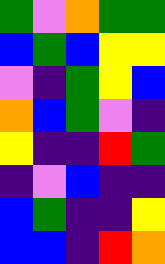[["green", "violet", "orange", "green", "green"], ["blue", "green", "blue", "yellow", "yellow"], ["violet", "indigo", "green", "yellow", "blue"], ["orange", "blue", "green", "violet", "indigo"], ["yellow", "indigo", "indigo", "red", "green"], ["indigo", "violet", "blue", "indigo", "indigo"], ["blue", "green", "indigo", "indigo", "yellow"], ["blue", "blue", "indigo", "red", "orange"]]